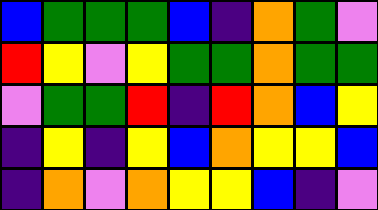[["blue", "green", "green", "green", "blue", "indigo", "orange", "green", "violet"], ["red", "yellow", "violet", "yellow", "green", "green", "orange", "green", "green"], ["violet", "green", "green", "red", "indigo", "red", "orange", "blue", "yellow"], ["indigo", "yellow", "indigo", "yellow", "blue", "orange", "yellow", "yellow", "blue"], ["indigo", "orange", "violet", "orange", "yellow", "yellow", "blue", "indigo", "violet"]]